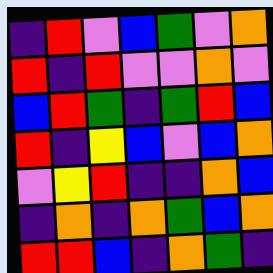[["indigo", "red", "violet", "blue", "green", "violet", "orange"], ["red", "indigo", "red", "violet", "violet", "orange", "violet"], ["blue", "red", "green", "indigo", "green", "red", "blue"], ["red", "indigo", "yellow", "blue", "violet", "blue", "orange"], ["violet", "yellow", "red", "indigo", "indigo", "orange", "blue"], ["indigo", "orange", "indigo", "orange", "green", "blue", "orange"], ["red", "red", "blue", "indigo", "orange", "green", "indigo"]]